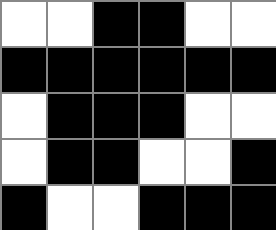[["white", "white", "black", "black", "white", "white"], ["black", "black", "black", "black", "black", "black"], ["white", "black", "black", "black", "white", "white"], ["white", "black", "black", "white", "white", "black"], ["black", "white", "white", "black", "black", "black"]]